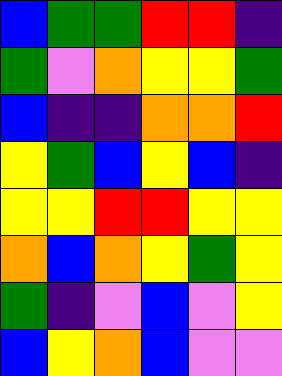[["blue", "green", "green", "red", "red", "indigo"], ["green", "violet", "orange", "yellow", "yellow", "green"], ["blue", "indigo", "indigo", "orange", "orange", "red"], ["yellow", "green", "blue", "yellow", "blue", "indigo"], ["yellow", "yellow", "red", "red", "yellow", "yellow"], ["orange", "blue", "orange", "yellow", "green", "yellow"], ["green", "indigo", "violet", "blue", "violet", "yellow"], ["blue", "yellow", "orange", "blue", "violet", "violet"]]